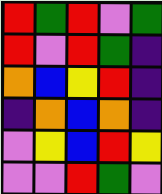[["red", "green", "red", "violet", "green"], ["red", "violet", "red", "green", "indigo"], ["orange", "blue", "yellow", "red", "indigo"], ["indigo", "orange", "blue", "orange", "indigo"], ["violet", "yellow", "blue", "red", "yellow"], ["violet", "violet", "red", "green", "violet"]]